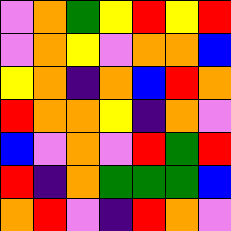[["violet", "orange", "green", "yellow", "red", "yellow", "red"], ["violet", "orange", "yellow", "violet", "orange", "orange", "blue"], ["yellow", "orange", "indigo", "orange", "blue", "red", "orange"], ["red", "orange", "orange", "yellow", "indigo", "orange", "violet"], ["blue", "violet", "orange", "violet", "red", "green", "red"], ["red", "indigo", "orange", "green", "green", "green", "blue"], ["orange", "red", "violet", "indigo", "red", "orange", "violet"]]